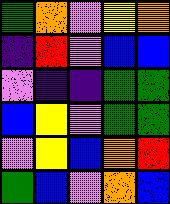[["green", "orange", "violet", "yellow", "orange"], ["indigo", "red", "violet", "blue", "blue"], ["violet", "indigo", "indigo", "green", "green"], ["blue", "yellow", "violet", "green", "green"], ["violet", "yellow", "blue", "orange", "red"], ["green", "blue", "violet", "orange", "blue"]]